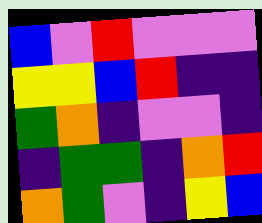[["blue", "violet", "red", "violet", "violet", "violet"], ["yellow", "yellow", "blue", "red", "indigo", "indigo"], ["green", "orange", "indigo", "violet", "violet", "indigo"], ["indigo", "green", "green", "indigo", "orange", "red"], ["orange", "green", "violet", "indigo", "yellow", "blue"]]